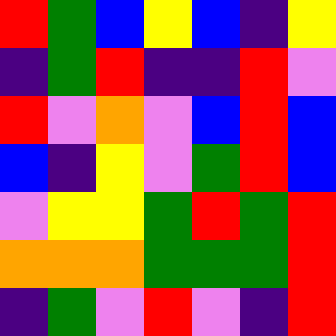[["red", "green", "blue", "yellow", "blue", "indigo", "yellow"], ["indigo", "green", "red", "indigo", "indigo", "red", "violet"], ["red", "violet", "orange", "violet", "blue", "red", "blue"], ["blue", "indigo", "yellow", "violet", "green", "red", "blue"], ["violet", "yellow", "yellow", "green", "red", "green", "red"], ["orange", "orange", "orange", "green", "green", "green", "red"], ["indigo", "green", "violet", "red", "violet", "indigo", "red"]]